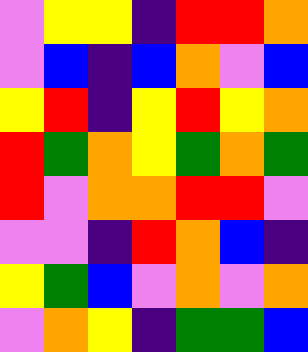[["violet", "yellow", "yellow", "indigo", "red", "red", "orange"], ["violet", "blue", "indigo", "blue", "orange", "violet", "blue"], ["yellow", "red", "indigo", "yellow", "red", "yellow", "orange"], ["red", "green", "orange", "yellow", "green", "orange", "green"], ["red", "violet", "orange", "orange", "red", "red", "violet"], ["violet", "violet", "indigo", "red", "orange", "blue", "indigo"], ["yellow", "green", "blue", "violet", "orange", "violet", "orange"], ["violet", "orange", "yellow", "indigo", "green", "green", "blue"]]